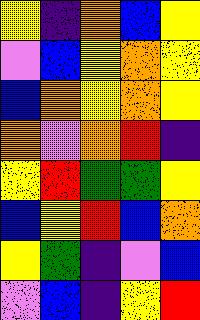[["yellow", "indigo", "orange", "blue", "yellow"], ["violet", "blue", "yellow", "orange", "yellow"], ["blue", "orange", "yellow", "orange", "yellow"], ["orange", "violet", "orange", "red", "indigo"], ["yellow", "red", "green", "green", "yellow"], ["blue", "yellow", "red", "blue", "orange"], ["yellow", "green", "indigo", "violet", "blue"], ["violet", "blue", "indigo", "yellow", "red"]]